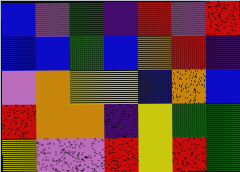[["blue", "violet", "green", "indigo", "red", "violet", "red"], ["blue", "blue", "green", "blue", "orange", "red", "indigo"], ["violet", "orange", "yellow", "yellow", "blue", "orange", "blue"], ["red", "orange", "orange", "indigo", "yellow", "green", "green"], ["yellow", "violet", "violet", "red", "yellow", "red", "green"]]